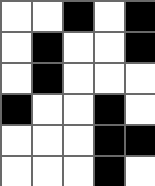[["white", "white", "black", "white", "black"], ["white", "black", "white", "white", "black"], ["white", "black", "white", "white", "white"], ["black", "white", "white", "black", "white"], ["white", "white", "white", "black", "black"], ["white", "white", "white", "black", "white"]]